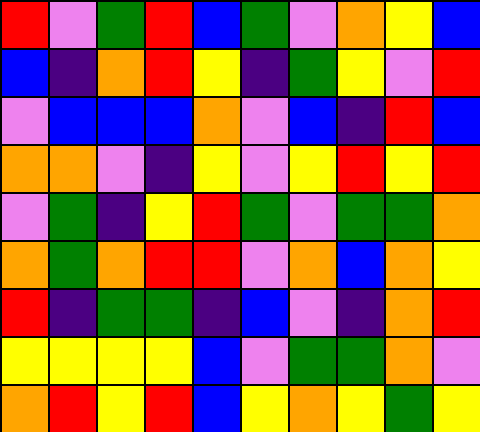[["red", "violet", "green", "red", "blue", "green", "violet", "orange", "yellow", "blue"], ["blue", "indigo", "orange", "red", "yellow", "indigo", "green", "yellow", "violet", "red"], ["violet", "blue", "blue", "blue", "orange", "violet", "blue", "indigo", "red", "blue"], ["orange", "orange", "violet", "indigo", "yellow", "violet", "yellow", "red", "yellow", "red"], ["violet", "green", "indigo", "yellow", "red", "green", "violet", "green", "green", "orange"], ["orange", "green", "orange", "red", "red", "violet", "orange", "blue", "orange", "yellow"], ["red", "indigo", "green", "green", "indigo", "blue", "violet", "indigo", "orange", "red"], ["yellow", "yellow", "yellow", "yellow", "blue", "violet", "green", "green", "orange", "violet"], ["orange", "red", "yellow", "red", "blue", "yellow", "orange", "yellow", "green", "yellow"]]